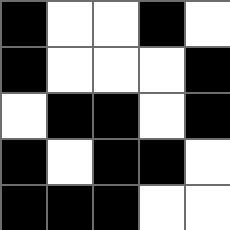[["black", "white", "white", "black", "white"], ["black", "white", "white", "white", "black"], ["white", "black", "black", "white", "black"], ["black", "white", "black", "black", "white"], ["black", "black", "black", "white", "white"]]